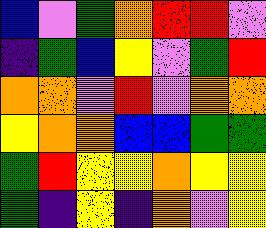[["blue", "violet", "green", "orange", "red", "red", "violet"], ["indigo", "green", "blue", "yellow", "violet", "green", "red"], ["orange", "orange", "violet", "red", "violet", "orange", "orange"], ["yellow", "orange", "orange", "blue", "blue", "green", "green"], ["green", "red", "yellow", "yellow", "orange", "yellow", "yellow"], ["green", "indigo", "yellow", "indigo", "orange", "violet", "yellow"]]